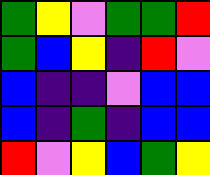[["green", "yellow", "violet", "green", "green", "red"], ["green", "blue", "yellow", "indigo", "red", "violet"], ["blue", "indigo", "indigo", "violet", "blue", "blue"], ["blue", "indigo", "green", "indigo", "blue", "blue"], ["red", "violet", "yellow", "blue", "green", "yellow"]]